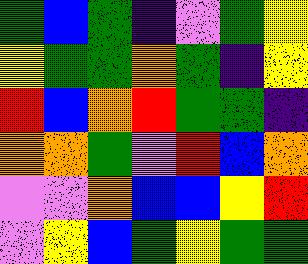[["green", "blue", "green", "indigo", "violet", "green", "yellow"], ["yellow", "green", "green", "orange", "green", "indigo", "yellow"], ["red", "blue", "orange", "red", "green", "green", "indigo"], ["orange", "orange", "green", "violet", "red", "blue", "orange"], ["violet", "violet", "orange", "blue", "blue", "yellow", "red"], ["violet", "yellow", "blue", "green", "yellow", "green", "green"]]